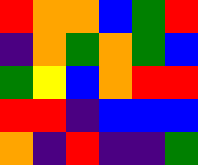[["red", "orange", "orange", "blue", "green", "red"], ["indigo", "orange", "green", "orange", "green", "blue"], ["green", "yellow", "blue", "orange", "red", "red"], ["red", "red", "indigo", "blue", "blue", "blue"], ["orange", "indigo", "red", "indigo", "indigo", "green"]]